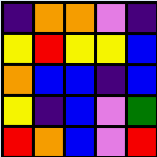[["indigo", "orange", "orange", "violet", "indigo"], ["yellow", "red", "yellow", "yellow", "blue"], ["orange", "blue", "blue", "indigo", "blue"], ["yellow", "indigo", "blue", "violet", "green"], ["red", "orange", "blue", "violet", "red"]]